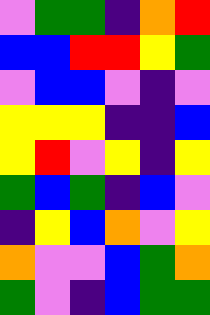[["violet", "green", "green", "indigo", "orange", "red"], ["blue", "blue", "red", "red", "yellow", "green"], ["violet", "blue", "blue", "violet", "indigo", "violet"], ["yellow", "yellow", "yellow", "indigo", "indigo", "blue"], ["yellow", "red", "violet", "yellow", "indigo", "yellow"], ["green", "blue", "green", "indigo", "blue", "violet"], ["indigo", "yellow", "blue", "orange", "violet", "yellow"], ["orange", "violet", "violet", "blue", "green", "orange"], ["green", "violet", "indigo", "blue", "green", "green"]]